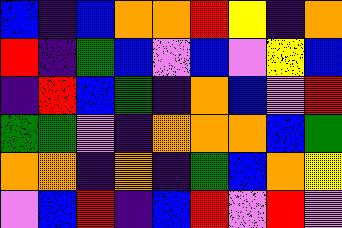[["blue", "indigo", "blue", "orange", "orange", "red", "yellow", "indigo", "orange"], ["red", "indigo", "green", "blue", "violet", "blue", "violet", "yellow", "blue"], ["indigo", "red", "blue", "green", "indigo", "orange", "blue", "violet", "red"], ["green", "green", "violet", "indigo", "orange", "orange", "orange", "blue", "green"], ["orange", "orange", "indigo", "orange", "indigo", "green", "blue", "orange", "yellow"], ["violet", "blue", "red", "indigo", "blue", "red", "violet", "red", "violet"]]